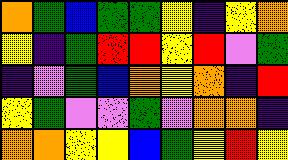[["orange", "green", "blue", "green", "green", "yellow", "indigo", "yellow", "orange"], ["yellow", "indigo", "green", "red", "red", "yellow", "red", "violet", "green"], ["indigo", "violet", "green", "blue", "orange", "yellow", "orange", "indigo", "red"], ["yellow", "green", "violet", "violet", "green", "violet", "orange", "orange", "indigo"], ["orange", "orange", "yellow", "yellow", "blue", "green", "yellow", "red", "yellow"]]